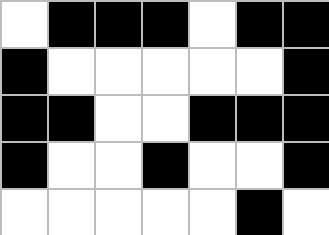[["white", "black", "black", "black", "white", "black", "black"], ["black", "white", "white", "white", "white", "white", "black"], ["black", "black", "white", "white", "black", "black", "black"], ["black", "white", "white", "black", "white", "white", "black"], ["white", "white", "white", "white", "white", "black", "white"]]